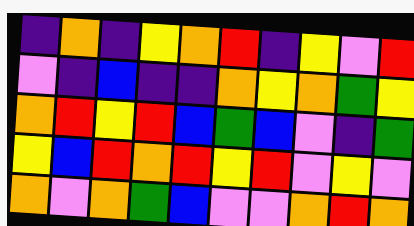[["indigo", "orange", "indigo", "yellow", "orange", "red", "indigo", "yellow", "violet", "red"], ["violet", "indigo", "blue", "indigo", "indigo", "orange", "yellow", "orange", "green", "yellow"], ["orange", "red", "yellow", "red", "blue", "green", "blue", "violet", "indigo", "green"], ["yellow", "blue", "red", "orange", "red", "yellow", "red", "violet", "yellow", "violet"], ["orange", "violet", "orange", "green", "blue", "violet", "violet", "orange", "red", "orange"]]